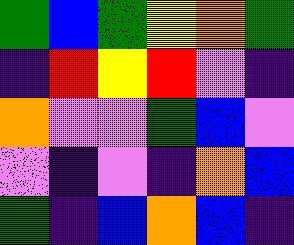[["green", "blue", "green", "yellow", "orange", "green"], ["indigo", "red", "yellow", "red", "violet", "indigo"], ["orange", "violet", "violet", "green", "blue", "violet"], ["violet", "indigo", "violet", "indigo", "orange", "blue"], ["green", "indigo", "blue", "orange", "blue", "indigo"]]